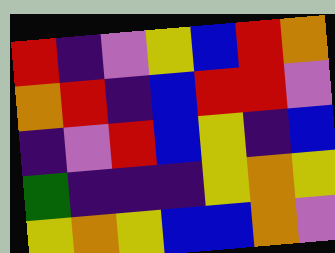[["red", "indigo", "violet", "yellow", "blue", "red", "orange"], ["orange", "red", "indigo", "blue", "red", "red", "violet"], ["indigo", "violet", "red", "blue", "yellow", "indigo", "blue"], ["green", "indigo", "indigo", "indigo", "yellow", "orange", "yellow"], ["yellow", "orange", "yellow", "blue", "blue", "orange", "violet"]]